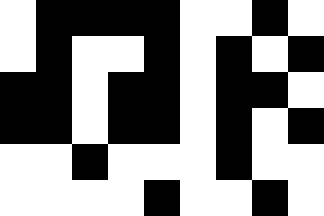[["white", "black", "black", "black", "black", "white", "white", "black", "white"], ["white", "black", "white", "white", "black", "white", "black", "white", "black"], ["black", "black", "white", "black", "black", "white", "black", "black", "white"], ["black", "black", "white", "black", "black", "white", "black", "white", "black"], ["white", "white", "black", "white", "white", "white", "black", "white", "white"], ["white", "white", "white", "white", "black", "white", "white", "black", "white"]]